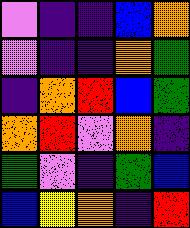[["violet", "indigo", "indigo", "blue", "orange"], ["violet", "indigo", "indigo", "orange", "green"], ["indigo", "orange", "red", "blue", "green"], ["orange", "red", "violet", "orange", "indigo"], ["green", "violet", "indigo", "green", "blue"], ["blue", "yellow", "orange", "indigo", "red"]]